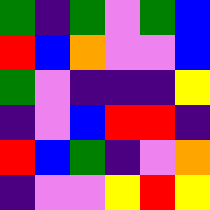[["green", "indigo", "green", "violet", "green", "blue"], ["red", "blue", "orange", "violet", "violet", "blue"], ["green", "violet", "indigo", "indigo", "indigo", "yellow"], ["indigo", "violet", "blue", "red", "red", "indigo"], ["red", "blue", "green", "indigo", "violet", "orange"], ["indigo", "violet", "violet", "yellow", "red", "yellow"]]